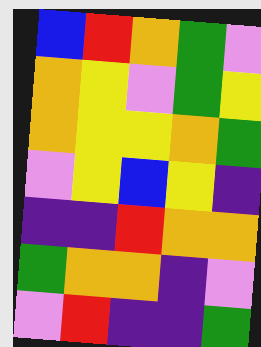[["blue", "red", "orange", "green", "violet"], ["orange", "yellow", "violet", "green", "yellow"], ["orange", "yellow", "yellow", "orange", "green"], ["violet", "yellow", "blue", "yellow", "indigo"], ["indigo", "indigo", "red", "orange", "orange"], ["green", "orange", "orange", "indigo", "violet"], ["violet", "red", "indigo", "indigo", "green"]]